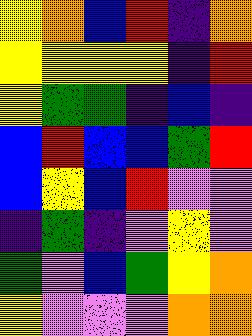[["yellow", "orange", "blue", "red", "indigo", "orange"], ["yellow", "yellow", "yellow", "yellow", "indigo", "red"], ["yellow", "green", "green", "indigo", "blue", "indigo"], ["blue", "red", "blue", "blue", "green", "red"], ["blue", "yellow", "blue", "red", "violet", "violet"], ["indigo", "green", "indigo", "violet", "yellow", "violet"], ["green", "violet", "blue", "green", "yellow", "orange"], ["yellow", "violet", "violet", "violet", "orange", "orange"]]